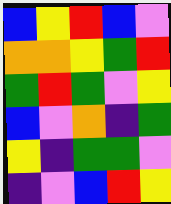[["blue", "yellow", "red", "blue", "violet"], ["orange", "orange", "yellow", "green", "red"], ["green", "red", "green", "violet", "yellow"], ["blue", "violet", "orange", "indigo", "green"], ["yellow", "indigo", "green", "green", "violet"], ["indigo", "violet", "blue", "red", "yellow"]]